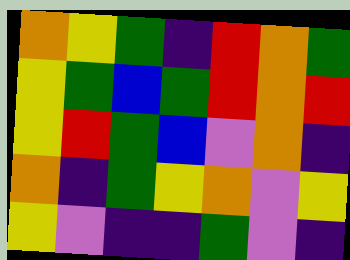[["orange", "yellow", "green", "indigo", "red", "orange", "green"], ["yellow", "green", "blue", "green", "red", "orange", "red"], ["yellow", "red", "green", "blue", "violet", "orange", "indigo"], ["orange", "indigo", "green", "yellow", "orange", "violet", "yellow"], ["yellow", "violet", "indigo", "indigo", "green", "violet", "indigo"]]